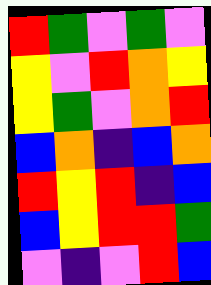[["red", "green", "violet", "green", "violet"], ["yellow", "violet", "red", "orange", "yellow"], ["yellow", "green", "violet", "orange", "red"], ["blue", "orange", "indigo", "blue", "orange"], ["red", "yellow", "red", "indigo", "blue"], ["blue", "yellow", "red", "red", "green"], ["violet", "indigo", "violet", "red", "blue"]]